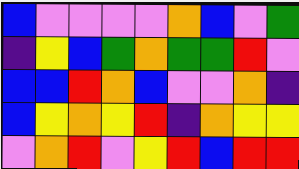[["blue", "violet", "violet", "violet", "violet", "orange", "blue", "violet", "green"], ["indigo", "yellow", "blue", "green", "orange", "green", "green", "red", "violet"], ["blue", "blue", "red", "orange", "blue", "violet", "violet", "orange", "indigo"], ["blue", "yellow", "orange", "yellow", "red", "indigo", "orange", "yellow", "yellow"], ["violet", "orange", "red", "violet", "yellow", "red", "blue", "red", "red"]]